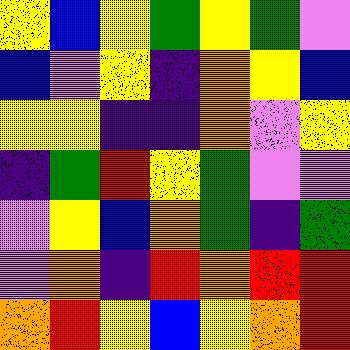[["yellow", "blue", "yellow", "green", "yellow", "green", "violet"], ["blue", "violet", "yellow", "indigo", "orange", "yellow", "blue"], ["yellow", "yellow", "indigo", "indigo", "orange", "violet", "yellow"], ["indigo", "green", "red", "yellow", "green", "violet", "violet"], ["violet", "yellow", "blue", "orange", "green", "indigo", "green"], ["violet", "orange", "indigo", "red", "orange", "red", "red"], ["orange", "red", "yellow", "blue", "yellow", "orange", "red"]]